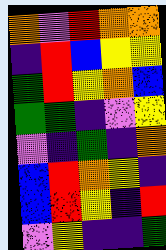[["orange", "violet", "red", "orange", "orange"], ["indigo", "red", "blue", "yellow", "yellow"], ["green", "red", "yellow", "orange", "blue"], ["green", "green", "indigo", "violet", "yellow"], ["violet", "indigo", "green", "indigo", "orange"], ["blue", "red", "orange", "yellow", "indigo"], ["blue", "red", "yellow", "indigo", "red"], ["violet", "yellow", "indigo", "indigo", "green"]]